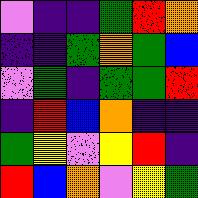[["violet", "indigo", "indigo", "green", "red", "orange"], ["indigo", "indigo", "green", "orange", "green", "blue"], ["violet", "green", "indigo", "green", "green", "red"], ["indigo", "red", "blue", "orange", "indigo", "indigo"], ["green", "yellow", "violet", "yellow", "red", "indigo"], ["red", "blue", "orange", "violet", "yellow", "green"]]